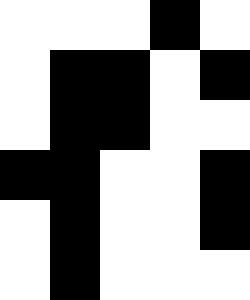[["white", "white", "white", "black", "white"], ["white", "black", "black", "white", "black"], ["white", "black", "black", "white", "white"], ["black", "black", "white", "white", "black"], ["white", "black", "white", "white", "black"], ["white", "black", "white", "white", "white"]]